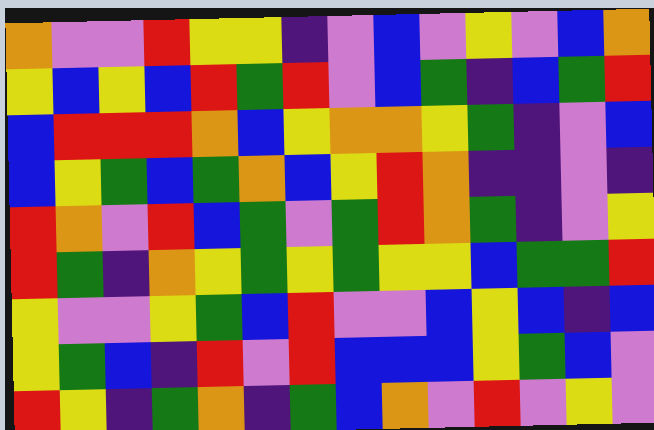[["orange", "violet", "violet", "red", "yellow", "yellow", "indigo", "violet", "blue", "violet", "yellow", "violet", "blue", "orange"], ["yellow", "blue", "yellow", "blue", "red", "green", "red", "violet", "blue", "green", "indigo", "blue", "green", "red"], ["blue", "red", "red", "red", "orange", "blue", "yellow", "orange", "orange", "yellow", "green", "indigo", "violet", "blue"], ["blue", "yellow", "green", "blue", "green", "orange", "blue", "yellow", "red", "orange", "indigo", "indigo", "violet", "indigo"], ["red", "orange", "violet", "red", "blue", "green", "violet", "green", "red", "orange", "green", "indigo", "violet", "yellow"], ["red", "green", "indigo", "orange", "yellow", "green", "yellow", "green", "yellow", "yellow", "blue", "green", "green", "red"], ["yellow", "violet", "violet", "yellow", "green", "blue", "red", "violet", "violet", "blue", "yellow", "blue", "indigo", "blue"], ["yellow", "green", "blue", "indigo", "red", "violet", "red", "blue", "blue", "blue", "yellow", "green", "blue", "violet"], ["red", "yellow", "indigo", "green", "orange", "indigo", "green", "blue", "orange", "violet", "red", "violet", "yellow", "violet"]]